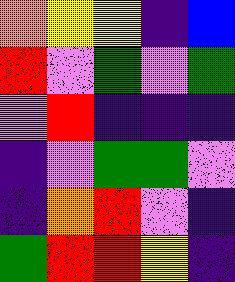[["orange", "yellow", "yellow", "indigo", "blue"], ["red", "violet", "green", "violet", "green"], ["violet", "red", "indigo", "indigo", "indigo"], ["indigo", "violet", "green", "green", "violet"], ["indigo", "orange", "red", "violet", "indigo"], ["green", "red", "red", "yellow", "indigo"]]